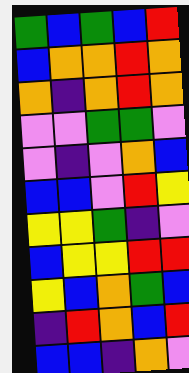[["green", "blue", "green", "blue", "red"], ["blue", "orange", "orange", "red", "orange"], ["orange", "indigo", "orange", "red", "orange"], ["violet", "violet", "green", "green", "violet"], ["violet", "indigo", "violet", "orange", "blue"], ["blue", "blue", "violet", "red", "yellow"], ["yellow", "yellow", "green", "indigo", "violet"], ["blue", "yellow", "yellow", "red", "red"], ["yellow", "blue", "orange", "green", "blue"], ["indigo", "red", "orange", "blue", "red"], ["blue", "blue", "indigo", "orange", "violet"]]